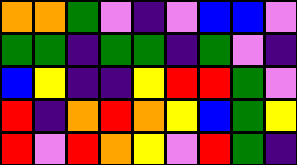[["orange", "orange", "green", "violet", "indigo", "violet", "blue", "blue", "violet"], ["green", "green", "indigo", "green", "green", "indigo", "green", "violet", "indigo"], ["blue", "yellow", "indigo", "indigo", "yellow", "red", "red", "green", "violet"], ["red", "indigo", "orange", "red", "orange", "yellow", "blue", "green", "yellow"], ["red", "violet", "red", "orange", "yellow", "violet", "red", "green", "indigo"]]